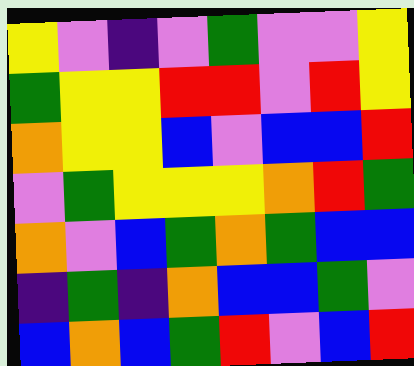[["yellow", "violet", "indigo", "violet", "green", "violet", "violet", "yellow"], ["green", "yellow", "yellow", "red", "red", "violet", "red", "yellow"], ["orange", "yellow", "yellow", "blue", "violet", "blue", "blue", "red"], ["violet", "green", "yellow", "yellow", "yellow", "orange", "red", "green"], ["orange", "violet", "blue", "green", "orange", "green", "blue", "blue"], ["indigo", "green", "indigo", "orange", "blue", "blue", "green", "violet"], ["blue", "orange", "blue", "green", "red", "violet", "blue", "red"]]